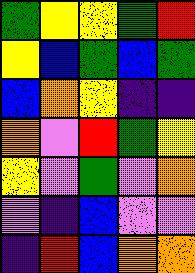[["green", "yellow", "yellow", "green", "red"], ["yellow", "blue", "green", "blue", "green"], ["blue", "orange", "yellow", "indigo", "indigo"], ["orange", "violet", "red", "green", "yellow"], ["yellow", "violet", "green", "violet", "orange"], ["violet", "indigo", "blue", "violet", "violet"], ["indigo", "red", "blue", "orange", "orange"]]